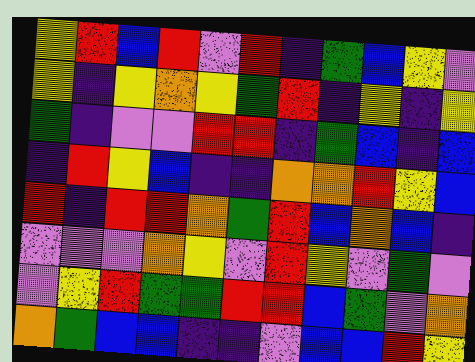[["yellow", "red", "blue", "red", "violet", "red", "indigo", "green", "blue", "yellow", "violet"], ["yellow", "indigo", "yellow", "orange", "yellow", "green", "red", "indigo", "yellow", "indigo", "yellow"], ["green", "indigo", "violet", "violet", "red", "red", "indigo", "green", "blue", "indigo", "blue"], ["indigo", "red", "yellow", "blue", "indigo", "indigo", "orange", "orange", "red", "yellow", "blue"], ["red", "indigo", "red", "red", "orange", "green", "red", "blue", "orange", "blue", "indigo"], ["violet", "violet", "violet", "orange", "yellow", "violet", "red", "yellow", "violet", "green", "violet"], ["violet", "yellow", "red", "green", "green", "red", "red", "blue", "green", "violet", "orange"], ["orange", "green", "blue", "blue", "indigo", "indigo", "violet", "blue", "blue", "red", "yellow"]]